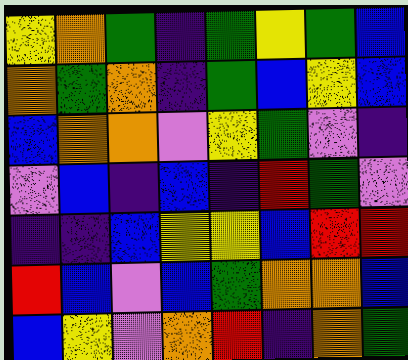[["yellow", "orange", "green", "indigo", "green", "yellow", "green", "blue"], ["orange", "green", "orange", "indigo", "green", "blue", "yellow", "blue"], ["blue", "orange", "orange", "violet", "yellow", "green", "violet", "indigo"], ["violet", "blue", "indigo", "blue", "indigo", "red", "green", "violet"], ["indigo", "indigo", "blue", "yellow", "yellow", "blue", "red", "red"], ["red", "blue", "violet", "blue", "green", "orange", "orange", "blue"], ["blue", "yellow", "violet", "orange", "red", "indigo", "orange", "green"]]